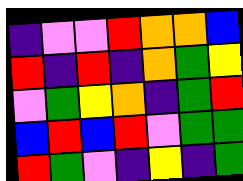[["indigo", "violet", "violet", "red", "orange", "orange", "blue"], ["red", "indigo", "red", "indigo", "orange", "green", "yellow"], ["violet", "green", "yellow", "orange", "indigo", "green", "red"], ["blue", "red", "blue", "red", "violet", "green", "green"], ["red", "green", "violet", "indigo", "yellow", "indigo", "green"]]